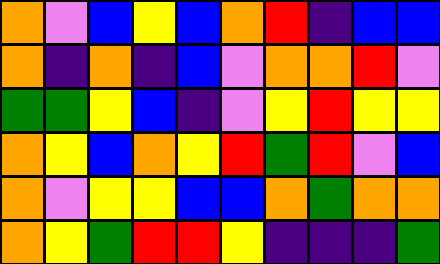[["orange", "violet", "blue", "yellow", "blue", "orange", "red", "indigo", "blue", "blue"], ["orange", "indigo", "orange", "indigo", "blue", "violet", "orange", "orange", "red", "violet"], ["green", "green", "yellow", "blue", "indigo", "violet", "yellow", "red", "yellow", "yellow"], ["orange", "yellow", "blue", "orange", "yellow", "red", "green", "red", "violet", "blue"], ["orange", "violet", "yellow", "yellow", "blue", "blue", "orange", "green", "orange", "orange"], ["orange", "yellow", "green", "red", "red", "yellow", "indigo", "indigo", "indigo", "green"]]